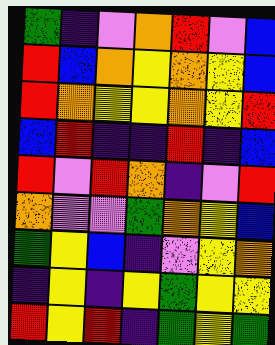[["green", "indigo", "violet", "orange", "red", "violet", "blue"], ["red", "blue", "orange", "yellow", "orange", "yellow", "blue"], ["red", "orange", "yellow", "yellow", "orange", "yellow", "red"], ["blue", "red", "indigo", "indigo", "red", "indigo", "blue"], ["red", "violet", "red", "orange", "indigo", "violet", "red"], ["orange", "violet", "violet", "green", "orange", "yellow", "blue"], ["green", "yellow", "blue", "indigo", "violet", "yellow", "orange"], ["indigo", "yellow", "indigo", "yellow", "green", "yellow", "yellow"], ["red", "yellow", "red", "indigo", "green", "yellow", "green"]]